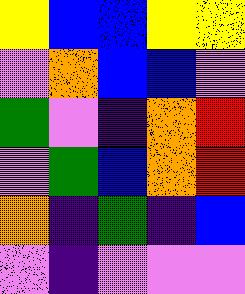[["yellow", "blue", "blue", "yellow", "yellow"], ["violet", "orange", "blue", "blue", "violet"], ["green", "violet", "indigo", "orange", "red"], ["violet", "green", "blue", "orange", "red"], ["orange", "indigo", "green", "indigo", "blue"], ["violet", "indigo", "violet", "violet", "violet"]]